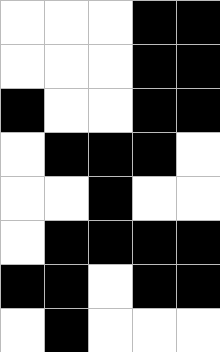[["white", "white", "white", "black", "black"], ["white", "white", "white", "black", "black"], ["black", "white", "white", "black", "black"], ["white", "black", "black", "black", "white"], ["white", "white", "black", "white", "white"], ["white", "black", "black", "black", "black"], ["black", "black", "white", "black", "black"], ["white", "black", "white", "white", "white"]]